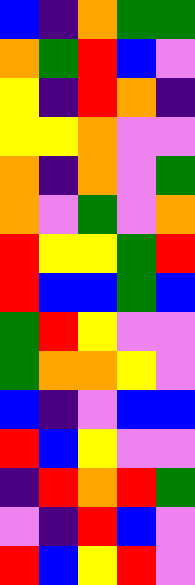[["blue", "indigo", "orange", "green", "green"], ["orange", "green", "red", "blue", "violet"], ["yellow", "indigo", "red", "orange", "indigo"], ["yellow", "yellow", "orange", "violet", "violet"], ["orange", "indigo", "orange", "violet", "green"], ["orange", "violet", "green", "violet", "orange"], ["red", "yellow", "yellow", "green", "red"], ["red", "blue", "blue", "green", "blue"], ["green", "red", "yellow", "violet", "violet"], ["green", "orange", "orange", "yellow", "violet"], ["blue", "indigo", "violet", "blue", "blue"], ["red", "blue", "yellow", "violet", "violet"], ["indigo", "red", "orange", "red", "green"], ["violet", "indigo", "red", "blue", "violet"], ["red", "blue", "yellow", "red", "violet"]]